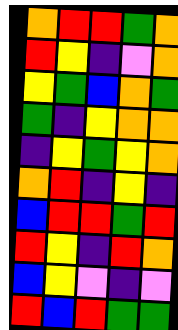[["orange", "red", "red", "green", "orange"], ["red", "yellow", "indigo", "violet", "orange"], ["yellow", "green", "blue", "orange", "green"], ["green", "indigo", "yellow", "orange", "orange"], ["indigo", "yellow", "green", "yellow", "orange"], ["orange", "red", "indigo", "yellow", "indigo"], ["blue", "red", "red", "green", "red"], ["red", "yellow", "indigo", "red", "orange"], ["blue", "yellow", "violet", "indigo", "violet"], ["red", "blue", "red", "green", "green"]]